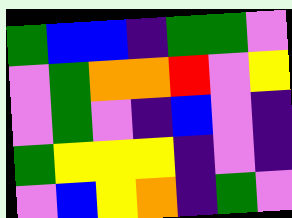[["green", "blue", "blue", "indigo", "green", "green", "violet"], ["violet", "green", "orange", "orange", "red", "violet", "yellow"], ["violet", "green", "violet", "indigo", "blue", "violet", "indigo"], ["green", "yellow", "yellow", "yellow", "indigo", "violet", "indigo"], ["violet", "blue", "yellow", "orange", "indigo", "green", "violet"]]